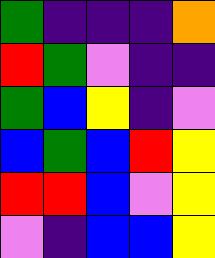[["green", "indigo", "indigo", "indigo", "orange"], ["red", "green", "violet", "indigo", "indigo"], ["green", "blue", "yellow", "indigo", "violet"], ["blue", "green", "blue", "red", "yellow"], ["red", "red", "blue", "violet", "yellow"], ["violet", "indigo", "blue", "blue", "yellow"]]